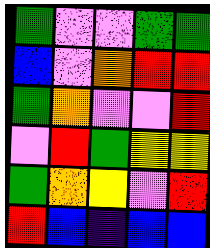[["green", "violet", "violet", "green", "green"], ["blue", "violet", "orange", "red", "red"], ["green", "orange", "violet", "violet", "red"], ["violet", "red", "green", "yellow", "yellow"], ["green", "orange", "yellow", "violet", "red"], ["red", "blue", "indigo", "blue", "blue"]]